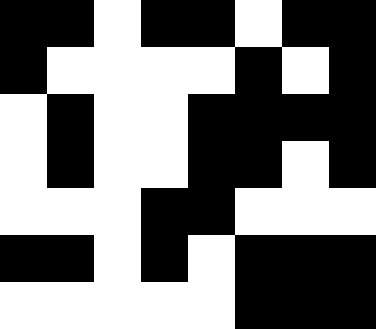[["black", "black", "white", "black", "black", "white", "black", "black"], ["black", "white", "white", "white", "white", "black", "white", "black"], ["white", "black", "white", "white", "black", "black", "black", "black"], ["white", "black", "white", "white", "black", "black", "white", "black"], ["white", "white", "white", "black", "black", "white", "white", "white"], ["black", "black", "white", "black", "white", "black", "black", "black"], ["white", "white", "white", "white", "white", "black", "black", "black"]]